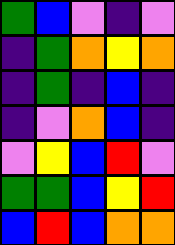[["green", "blue", "violet", "indigo", "violet"], ["indigo", "green", "orange", "yellow", "orange"], ["indigo", "green", "indigo", "blue", "indigo"], ["indigo", "violet", "orange", "blue", "indigo"], ["violet", "yellow", "blue", "red", "violet"], ["green", "green", "blue", "yellow", "red"], ["blue", "red", "blue", "orange", "orange"]]